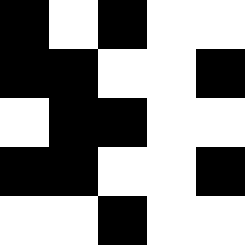[["black", "white", "black", "white", "white"], ["black", "black", "white", "white", "black"], ["white", "black", "black", "white", "white"], ["black", "black", "white", "white", "black"], ["white", "white", "black", "white", "white"]]